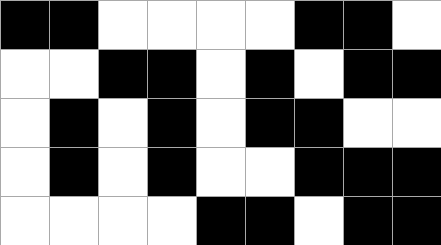[["black", "black", "white", "white", "white", "white", "black", "black", "white"], ["white", "white", "black", "black", "white", "black", "white", "black", "black"], ["white", "black", "white", "black", "white", "black", "black", "white", "white"], ["white", "black", "white", "black", "white", "white", "black", "black", "black"], ["white", "white", "white", "white", "black", "black", "white", "black", "black"]]